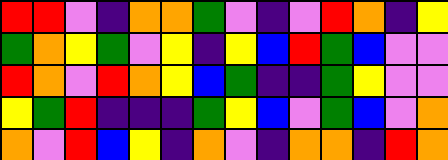[["red", "red", "violet", "indigo", "orange", "orange", "green", "violet", "indigo", "violet", "red", "orange", "indigo", "yellow"], ["green", "orange", "yellow", "green", "violet", "yellow", "indigo", "yellow", "blue", "red", "green", "blue", "violet", "violet"], ["red", "orange", "violet", "red", "orange", "yellow", "blue", "green", "indigo", "indigo", "green", "yellow", "violet", "violet"], ["yellow", "green", "red", "indigo", "indigo", "indigo", "green", "yellow", "blue", "violet", "green", "blue", "violet", "orange"], ["orange", "violet", "red", "blue", "yellow", "indigo", "orange", "violet", "indigo", "orange", "orange", "indigo", "red", "orange"]]